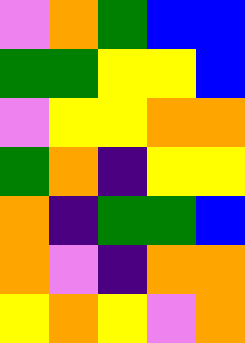[["violet", "orange", "green", "blue", "blue"], ["green", "green", "yellow", "yellow", "blue"], ["violet", "yellow", "yellow", "orange", "orange"], ["green", "orange", "indigo", "yellow", "yellow"], ["orange", "indigo", "green", "green", "blue"], ["orange", "violet", "indigo", "orange", "orange"], ["yellow", "orange", "yellow", "violet", "orange"]]